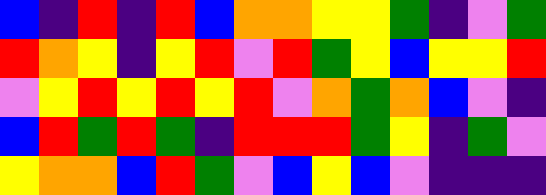[["blue", "indigo", "red", "indigo", "red", "blue", "orange", "orange", "yellow", "yellow", "green", "indigo", "violet", "green"], ["red", "orange", "yellow", "indigo", "yellow", "red", "violet", "red", "green", "yellow", "blue", "yellow", "yellow", "red"], ["violet", "yellow", "red", "yellow", "red", "yellow", "red", "violet", "orange", "green", "orange", "blue", "violet", "indigo"], ["blue", "red", "green", "red", "green", "indigo", "red", "red", "red", "green", "yellow", "indigo", "green", "violet"], ["yellow", "orange", "orange", "blue", "red", "green", "violet", "blue", "yellow", "blue", "violet", "indigo", "indigo", "indigo"]]